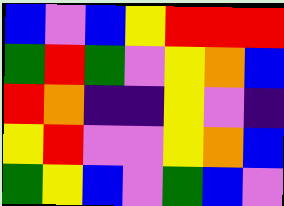[["blue", "violet", "blue", "yellow", "red", "red", "red"], ["green", "red", "green", "violet", "yellow", "orange", "blue"], ["red", "orange", "indigo", "indigo", "yellow", "violet", "indigo"], ["yellow", "red", "violet", "violet", "yellow", "orange", "blue"], ["green", "yellow", "blue", "violet", "green", "blue", "violet"]]